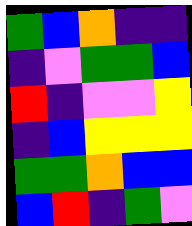[["green", "blue", "orange", "indigo", "indigo"], ["indigo", "violet", "green", "green", "blue"], ["red", "indigo", "violet", "violet", "yellow"], ["indigo", "blue", "yellow", "yellow", "yellow"], ["green", "green", "orange", "blue", "blue"], ["blue", "red", "indigo", "green", "violet"]]